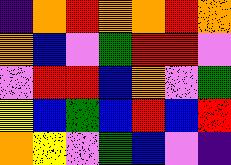[["indigo", "orange", "red", "orange", "orange", "red", "orange"], ["orange", "blue", "violet", "green", "red", "red", "violet"], ["violet", "red", "red", "blue", "orange", "violet", "green"], ["yellow", "blue", "green", "blue", "red", "blue", "red"], ["orange", "yellow", "violet", "green", "blue", "violet", "indigo"]]